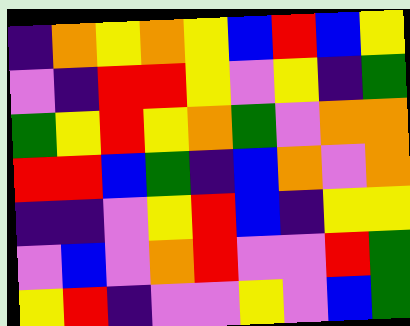[["indigo", "orange", "yellow", "orange", "yellow", "blue", "red", "blue", "yellow"], ["violet", "indigo", "red", "red", "yellow", "violet", "yellow", "indigo", "green"], ["green", "yellow", "red", "yellow", "orange", "green", "violet", "orange", "orange"], ["red", "red", "blue", "green", "indigo", "blue", "orange", "violet", "orange"], ["indigo", "indigo", "violet", "yellow", "red", "blue", "indigo", "yellow", "yellow"], ["violet", "blue", "violet", "orange", "red", "violet", "violet", "red", "green"], ["yellow", "red", "indigo", "violet", "violet", "yellow", "violet", "blue", "green"]]